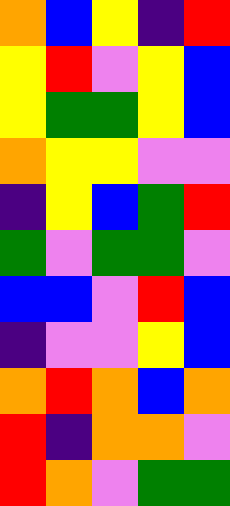[["orange", "blue", "yellow", "indigo", "red"], ["yellow", "red", "violet", "yellow", "blue"], ["yellow", "green", "green", "yellow", "blue"], ["orange", "yellow", "yellow", "violet", "violet"], ["indigo", "yellow", "blue", "green", "red"], ["green", "violet", "green", "green", "violet"], ["blue", "blue", "violet", "red", "blue"], ["indigo", "violet", "violet", "yellow", "blue"], ["orange", "red", "orange", "blue", "orange"], ["red", "indigo", "orange", "orange", "violet"], ["red", "orange", "violet", "green", "green"]]